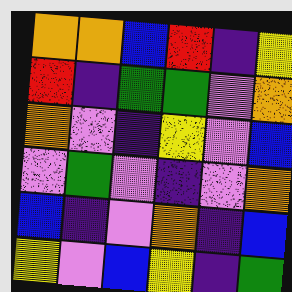[["orange", "orange", "blue", "red", "indigo", "yellow"], ["red", "indigo", "green", "green", "violet", "orange"], ["orange", "violet", "indigo", "yellow", "violet", "blue"], ["violet", "green", "violet", "indigo", "violet", "orange"], ["blue", "indigo", "violet", "orange", "indigo", "blue"], ["yellow", "violet", "blue", "yellow", "indigo", "green"]]